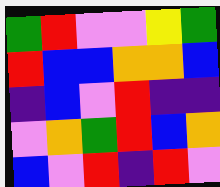[["green", "red", "violet", "violet", "yellow", "green"], ["red", "blue", "blue", "orange", "orange", "blue"], ["indigo", "blue", "violet", "red", "indigo", "indigo"], ["violet", "orange", "green", "red", "blue", "orange"], ["blue", "violet", "red", "indigo", "red", "violet"]]